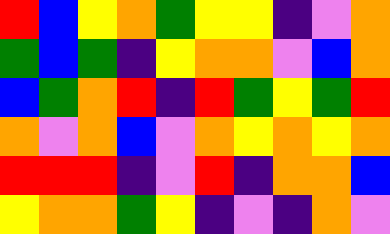[["red", "blue", "yellow", "orange", "green", "yellow", "yellow", "indigo", "violet", "orange"], ["green", "blue", "green", "indigo", "yellow", "orange", "orange", "violet", "blue", "orange"], ["blue", "green", "orange", "red", "indigo", "red", "green", "yellow", "green", "red"], ["orange", "violet", "orange", "blue", "violet", "orange", "yellow", "orange", "yellow", "orange"], ["red", "red", "red", "indigo", "violet", "red", "indigo", "orange", "orange", "blue"], ["yellow", "orange", "orange", "green", "yellow", "indigo", "violet", "indigo", "orange", "violet"]]